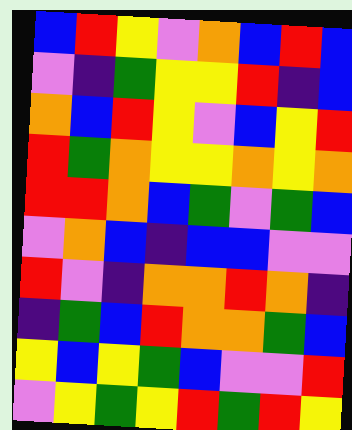[["blue", "red", "yellow", "violet", "orange", "blue", "red", "blue"], ["violet", "indigo", "green", "yellow", "yellow", "red", "indigo", "blue"], ["orange", "blue", "red", "yellow", "violet", "blue", "yellow", "red"], ["red", "green", "orange", "yellow", "yellow", "orange", "yellow", "orange"], ["red", "red", "orange", "blue", "green", "violet", "green", "blue"], ["violet", "orange", "blue", "indigo", "blue", "blue", "violet", "violet"], ["red", "violet", "indigo", "orange", "orange", "red", "orange", "indigo"], ["indigo", "green", "blue", "red", "orange", "orange", "green", "blue"], ["yellow", "blue", "yellow", "green", "blue", "violet", "violet", "red"], ["violet", "yellow", "green", "yellow", "red", "green", "red", "yellow"]]